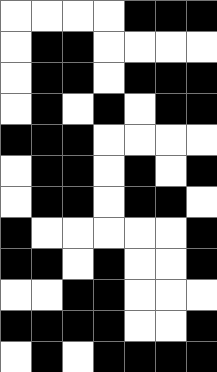[["white", "white", "white", "white", "black", "black", "black"], ["white", "black", "black", "white", "white", "white", "white"], ["white", "black", "black", "white", "black", "black", "black"], ["white", "black", "white", "black", "white", "black", "black"], ["black", "black", "black", "white", "white", "white", "white"], ["white", "black", "black", "white", "black", "white", "black"], ["white", "black", "black", "white", "black", "black", "white"], ["black", "white", "white", "white", "white", "white", "black"], ["black", "black", "white", "black", "white", "white", "black"], ["white", "white", "black", "black", "white", "white", "white"], ["black", "black", "black", "black", "white", "white", "black"], ["white", "black", "white", "black", "black", "black", "black"]]